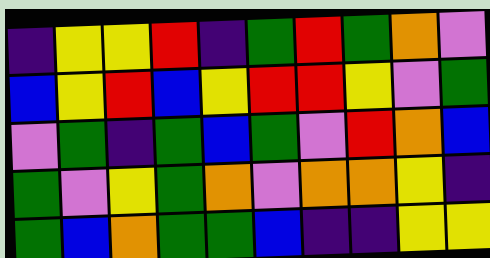[["indigo", "yellow", "yellow", "red", "indigo", "green", "red", "green", "orange", "violet"], ["blue", "yellow", "red", "blue", "yellow", "red", "red", "yellow", "violet", "green"], ["violet", "green", "indigo", "green", "blue", "green", "violet", "red", "orange", "blue"], ["green", "violet", "yellow", "green", "orange", "violet", "orange", "orange", "yellow", "indigo"], ["green", "blue", "orange", "green", "green", "blue", "indigo", "indigo", "yellow", "yellow"]]